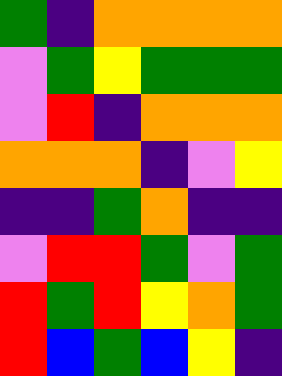[["green", "indigo", "orange", "orange", "orange", "orange"], ["violet", "green", "yellow", "green", "green", "green"], ["violet", "red", "indigo", "orange", "orange", "orange"], ["orange", "orange", "orange", "indigo", "violet", "yellow"], ["indigo", "indigo", "green", "orange", "indigo", "indigo"], ["violet", "red", "red", "green", "violet", "green"], ["red", "green", "red", "yellow", "orange", "green"], ["red", "blue", "green", "blue", "yellow", "indigo"]]